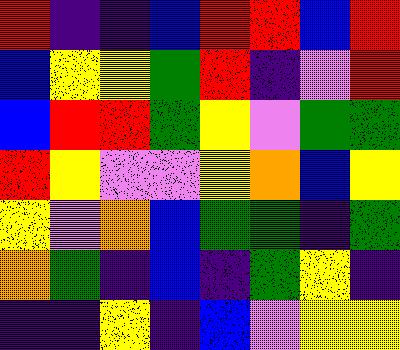[["red", "indigo", "indigo", "blue", "red", "red", "blue", "red"], ["blue", "yellow", "yellow", "green", "red", "indigo", "violet", "red"], ["blue", "red", "red", "green", "yellow", "violet", "green", "green"], ["red", "yellow", "violet", "violet", "yellow", "orange", "blue", "yellow"], ["yellow", "violet", "orange", "blue", "green", "green", "indigo", "green"], ["orange", "green", "indigo", "blue", "indigo", "green", "yellow", "indigo"], ["indigo", "indigo", "yellow", "indigo", "blue", "violet", "yellow", "yellow"]]